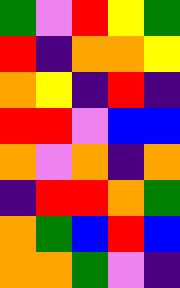[["green", "violet", "red", "yellow", "green"], ["red", "indigo", "orange", "orange", "yellow"], ["orange", "yellow", "indigo", "red", "indigo"], ["red", "red", "violet", "blue", "blue"], ["orange", "violet", "orange", "indigo", "orange"], ["indigo", "red", "red", "orange", "green"], ["orange", "green", "blue", "red", "blue"], ["orange", "orange", "green", "violet", "indigo"]]